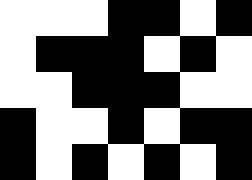[["white", "white", "white", "black", "black", "white", "black"], ["white", "black", "black", "black", "white", "black", "white"], ["white", "white", "black", "black", "black", "white", "white"], ["black", "white", "white", "black", "white", "black", "black"], ["black", "white", "black", "white", "black", "white", "black"]]